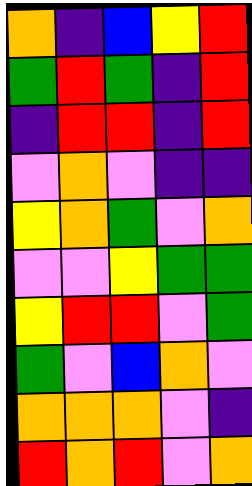[["orange", "indigo", "blue", "yellow", "red"], ["green", "red", "green", "indigo", "red"], ["indigo", "red", "red", "indigo", "red"], ["violet", "orange", "violet", "indigo", "indigo"], ["yellow", "orange", "green", "violet", "orange"], ["violet", "violet", "yellow", "green", "green"], ["yellow", "red", "red", "violet", "green"], ["green", "violet", "blue", "orange", "violet"], ["orange", "orange", "orange", "violet", "indigo"], ["red", "orange", "red", "violet", "orange"]]